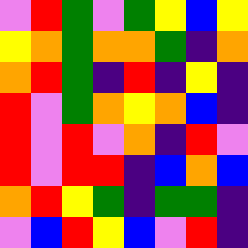[["violet", "red", "green", "violet", "green", "yellow", "blue", "yellow"], ["yellow", "orange", "green", "orange", "orange", "green", "indigo", "orange"], ["orange", "red", "green", "indigo", "red", "indigo", "yellow", "indigo"], ["red", "violet", "green", "orange", "yellow", "orange", "blue", "indigo"], ["red", "violet", "red", "violet", "orange", "indigo", "red", "violet"], ["red", "violet", "red", "red", "indigo", "blue", "orange", "blue"], ["orange", "red", "yellow", "green", "indigo", "green", "green", "indigo"], ["violet", "blue", "red", "yellow", "blue", "violet", "red", "indigo"]]